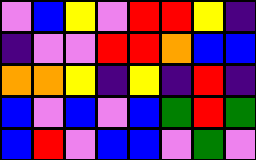[["violet", "blue", "yellow", "violet", "red", "red", "yellow", "indigo"], ["indigo", "violet", "violet", "red", "red", "orange", "blue", "blue"], ["orange", "orange", "yellow", "indigo", "yellow", "indigo", "red", "indigo"], ["blue", "violet", "blue", "violet", "blue", "green", "red", "green"], ["blue", "red", "violet", "blue", "blue", "violet", "green", "violet"]]